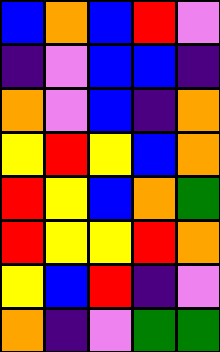[["blue", "orange", "blue", "red", "violet"], ["indigo", "violet", "blue", "blue", "indigo"], ["orange", "violet", "blue", "indigo", "orange"], ["yellow", "red", "yellow", "blue", "orange"], ["red", "yellow", "blue", "orange", "green"], ["red", "yellow", "yellow", "red", "orange"], ["yellow", "blue", "red", "indigo", "violet"], ["orange", "indigo", "violet", "green", "green"]]